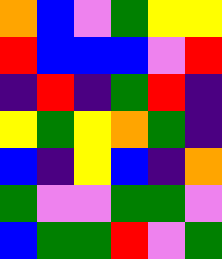[["orange", "blue", "violet", "green", "yellow", "yellow"], ["red", "blue", "blue", "blue", "violet", "red"], ["indigo", "red", "indigo", "green", "red", "indigo"], ["yellow", "green", "yellow", "orange", "green", "indigo"], ["blue", "indigo", "yellow", "blue", "indigo", "orange"], ["green", "violet", "violet", "green", "green", "violet"], ["blue", "green", "green", "red", "violet", "green"]]